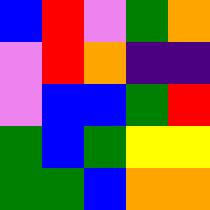[["blue", "red", "violet", "green", "orange"], ["violet", "red", "orange", "indigo", "indigo"], ["violet", "blue", "blue", "green", "red"], ["green", "blue", "green", "yellow", "yellow"], ["green", "green", "blue", "orange", "orange"]]